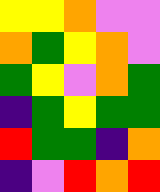[["yellow", "yellow", "orange", "violet", "violet"], ["orange", "green", "yellow", "orange", "violet"], ["green", "yellow", "violet", "orange", "green"], ["indigo", "green", "yellow", "green", "green"], ["red", "green", "green", "indigo", "orange"], ["indigo", "violet", "red", "orange", "red"]]